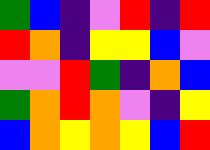[["green", "blue", "indigo", "violet", "red", "indigo", "red"], ["red", "orange", "indigo", "yellow", "yellow", "blue", "violet"], ["violet", "violet", "red", "green", "indigo", "orange", "blue"], ["green", "orange", "red", "orange", "violet", "indigo", "yellow"], ["blue", "orange", "yellow", "orange", "yellow", "blue", "red"]]